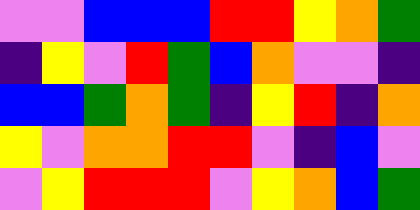[["violet", "violet", "blue", "blue", "blue", "red", "red", "yellow", "orange", "green"], ["indigo", "yellow", "violet", "red", "green", "blue", "orange", "violet", "violet", "indigo"], ["blue", "blue", "green", "orange", "green", "indigo", "yellow", "red", "indigo", "orange"], ["yellow", "violet", "orange", "orange", "red", "red", "violet", "indigo", "blue", "violet"], ["violet", "yellow", "red", "red", "red", "violet", "yellow", "orange", "blue", "green"]]